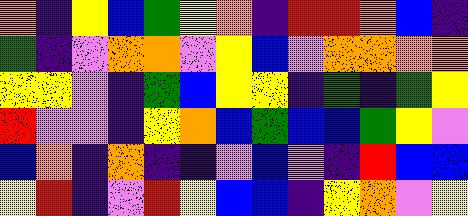[["orange", "indigo", "yellow", "blue", "green", "yellow", "orange", "indigo", "red", "red", "orange", "blue", "indigo"], ["green", "indigo", "violet", "orange", "orange", "violet", "yellow", "blue", "violet", "orange", "orange", "orange", "orange"], ["yellow", "yellow", "violet", "indigo", "green", "blue", "yellow", "yellow", "indigo", "green", "indigo", "green", "yellow"], ["red", "violet", "violet", "indigo", "yellow", "orange", "blue", "green", "blue", "blue", "green", "yellow", "violet"], ["blue", "orange", "indigo", "orange", "indigo", "indigo", "violet", "blue", "violet", "indigo", "red", "blue", "blue"], ["yellow", "red", "indigo", "violet", "red", "yellow", "blue", "blue", "indigo", "yellow", "orange", "violet", "yellow"]]